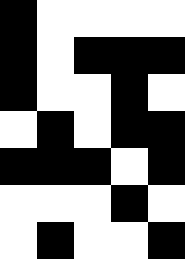[["black", "white", "white", "white", "white"], ["black", "white", "black", "black", "black"], ["black", "white", "white", "black", "white"], ["white", "black", "white", "black", "black"], ["black", "black", "black", "white", "black"], ["white", "white", "white", "black", "white"], ["white", "black", "white", "white", "black"]]